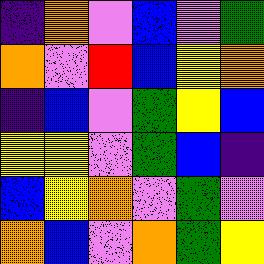[["indigo", "orange", "violet", "blue", "violet", "green"], ["orange", "violet", "red", "blue", "yellow", "orange"], ["indigo", "blue", "violet", "green", "yellow", "blue"], ["yellow", "yellow", "violet", "green", "blue", "indigo"], ["blue", "yellow", "orange", "violet", "green", "violet"], ["orange", "blue", "violet", "orange", "green", "yellow"]]